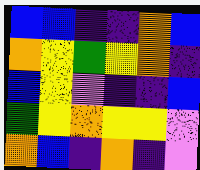[["blue", "blue", "indigo", "indigo", "orange", "blue"], ["orange", "yellow", "green", "yellow", "orange", "indigo"], ["blue", "yellow", "violet", "indigo", "indigo", "blue"], ["green", "yellow", "orange", "yellow", "yellow", "violet"], ["orange", "blue", "indigo", "orange", "indigo", "violet"]]